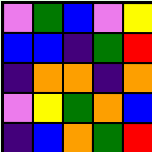[["violet", "green", "blue", "violet", "yellow"], ["blue", "blue", "indigo", "green", "red"], ["indigo", "orange", "orange", "indigo", "orange"], ["violet", "yellow", "green", "orange", "blue"], ["indigo", "blue", "orange", "green", "red"]]